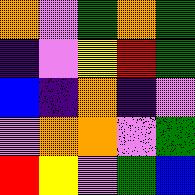[["orange", "violet", "green", "orange", "green"], ["indigo", "violet", "yellow", "red", "green"], ["blue", "indigo", "orange", "indigo", "violet"], ["violet", "orange", "orange", "violet", "green"], ["red", "yellow", "violet", "green", "blue"]]